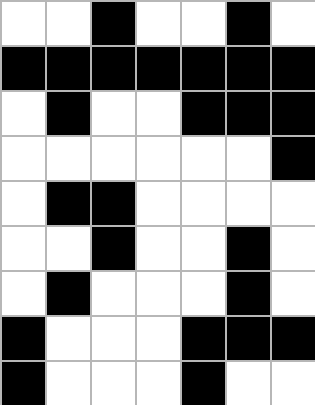[["white", "white", "black", "white", "white", "black", "white"], ["black", "black", "black", "black", "black", "black", "black"], ["white", "black", "white", "white", "black", "black", "black"], ["white", "white", "white", "white", "white", "white", "black"], ["white", "black", "black", "white", "white", "white", "white"], ["white", "white", "black", "white", "white", "black", "white"], ["white", "black", "white", "white", "white", "black", "white"], ["black", "white", "white", "white", "black", "black", "black"], ["black", "white", "white", "white", "black", "white", "white"]]